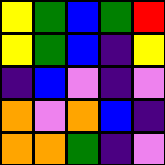[["yellow", "green", "blue", "green", "red"], ["yellow", "green", "blue", "indigo", "yellow"], ["indigo", "blue", "violet", "indigo", "violet"], ["orange", "violet", "orange", "blue", "indigo"], ["orange", "orange", "green", "indigo", "violet"]]